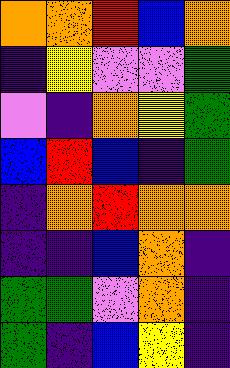[["orange", "orange", "red", "blue", "orange"], ["indigo", "yellow", "violet", "violet", "green"], ["violet", "indigo", "orange", "yellow", "green"], ["blue", "red", "blue", "indigo", "green"], ["indigo", "orange", "red", "orange", "orange"], ["indigo", "indigo", "blue", "orange", "indigo"], ["green", "green", "violet", "orange", "indigo"], ["green", "indigo", "blue", "yellow", "indigo"]]